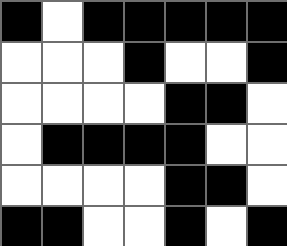[["black", "white", "black", "black", "black", "black", "black"], ["white", "white", "white", "black", "white", "white", "black"], ["white", "white", "white", "white", "black", "black", "white"], ["white", "black", "black", "black", "black", "white", "white"], ["white", "white", "white", "white", "black", "black", "white"], ["black", "black", "white", "white", "black", "white", "black"]]